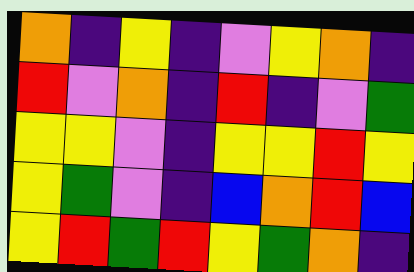[["orange", "indigo", "yellow", "indigo", "violet", "yellow", "orange", "indigo"], ["red", "violet", "orange", "indigo", "red", "indigo", "violet", "green"], ["yellow", "yellow", "violet", "indigo", "yellow", "yellow", "red", "yellow"], ["yellow", "green", "violet", "indigo", "blue", "orange", "red", "blue"], ["yellow", "red", "green", "red", "yellow", "green", "orange", "indigo"]]